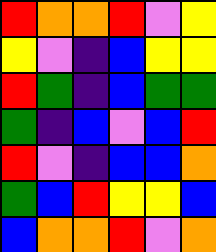[["red", "orange", "orange", "red", "violet", "yellow"], ["yellow", "violet", "indigo", "blue", "yellow", "yellow"], ["red", "green", "indigo", "blue", "green", "green"], ["green", "indigo", "blue", "violet", "blue", "red"], ["red", "violet", "indigo", "blue", "blue", "orange"], ["green", "blue", "red", "yellow", "yellow", "blue"], ["blue", "orange", "orange", "red", "violet", "orange"]]